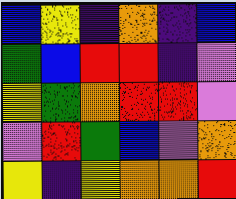[["blue", "yellow", "indigo", "orange", "indigo", "blue"], ["green", "blue", "red", "red", "indigo", "violet"], ["yellow", "green", "orange", "red", "red", "violet"], ["violet", "red", "green", "blue", "violet", "orange"], ["yellow", "indigo", "yellow", "orange", "orange", "red"]]